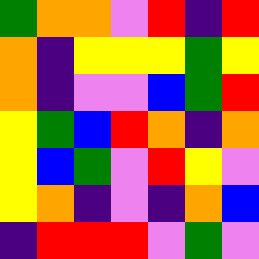[["green", "orange", "orange", "violet", "red", "indigo", "red"], ["orange", "indigo", "yellow", "yellow", "yellow", "green", "yellow"], ["orange", "indigo", "violet", "violet", "blue", "green", "red"], ["yellow", "green", "blue", "red", "orange", "indigo", "orange"], ["yellow", "blue", "green", "violet", "red", "yellow", "violet"], ["yellow", "orange", "indigo", "violet", "indigo", "orange", "blue"], ["indigo", "red", "red", "red", "violet", "green", "violet"]]